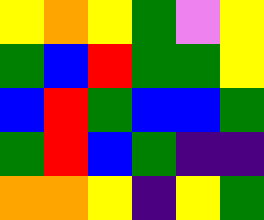[["yellow", "orange", "yellow", "green", "violet", "yellow"], ["green", "blue", "red", "green", "green", "yellow"], ["blue", "red", "green", "blue", "blue", "green"], ["green", "red", "blue", "green", "indigo", "indigo"], ["orange", "orange", "yellow", "indigo", "yellow", "green"]]